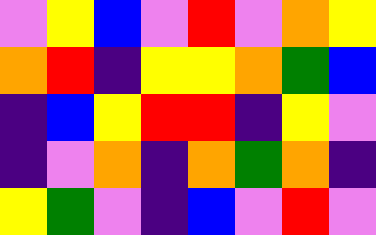[["violet", "yellow", "blue", "violet", "red", "violet", "orange", "yellow"], ["orange", "red", "indigo", "yellow", "yellow", "orange", "green", "blue"], ["indigo", "blue", "yellow", "red", "red", "indigo", "yellow", "violet"], ["indigo", "violet", "orange", "indigo", "orange", "green", "orange", "indigo"], ["yellow", "green", "violet", "indigo", "blue", "violet", "red", "violet"]]